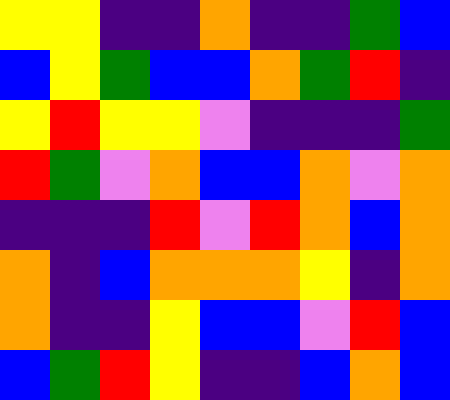[["yellow", "yellow", "indigo", "indigo", "orange", "indigo", "indigo", "green", "blue"], ["blue", "yellow", "green", "blue", "blue", "orange", "green", "red", "indigo"], ["yellow", "red", "yellow", "yellow", "violet", "indigo", "indigo", "indigo", "green"], ["red", "green", "violet", "orange", "blue", "blue", "orange", "violet", "orange"], ["indigo", "indigo", "indigo", "red", "violet", "red", "orange", "blue", "orange"], ["orange", "indigo", "blue", "orange", "orange", "orange", "yellow", "indigo", "orange"], ["orange", "indigo", "indigo", "yellow", "blue", "blue", "violet", "red", "blue"], ["blue", "green", "red", "yellow", "indigo", "indigo", "blue", "orange", "blue"]]